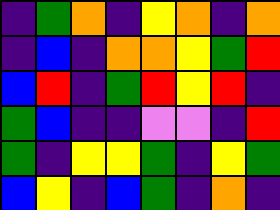[["indigo", "green", "orange", "indigo", "yellow", "orange", "indigo", "orange"], ["indigo", "blue", "indigo", "orange", "orange", "yellow", "green", "red"], ["blue", "red", "indigo", "green", "red", "yellow", "red", "indigo"], ["green", "blue", "indigo", "indigo", "violet", "violet", "indigo", "red"], ["green", "indigo", "yellow", "yellow", "green", "indigo", "yellow", "green"], ["blue", "yellow", "indigo", "blue", "green", "indigo", "orange", "indigo"]]